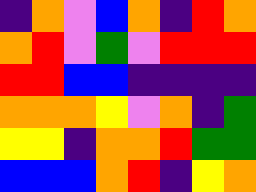[["indigo", "orange", "violet", "blue", "orange", "indigo", "red", "orange"], ["orange", "red", "violet", "green", "violet", "red", "red", "red"], ["red", "red", "blue", "blue", "indigo", "indigo", "indigo", "indigo"], ["orange", "orange", "orange", "yellow", "violet", "orange", "indigo", "green"], ["yellow", "yellow", "indigo", "orange", "orange", "red", "green", "green"], ["blue", "blue", "blue", "orange", "red", "indigo", "yellow", "orange"]]